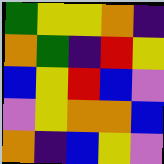[["green", "yellow", "yellow", "orange", "indigo"], ["orange", "green", "indigo", "red", "yellow"], ["blue", "yellow", "red", "blue", "violet"], ["violet", "yellow", "orange", "orange", "blue"], ["orange", "indigo", "blue", "yellow", "violet"]]